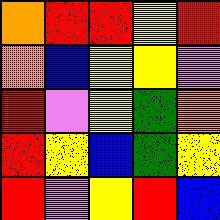[["orange", "red", "red", "yellow", "red"], ["orange", "blue", "yellow", "yellow", "violet"], ["red", "violet", "yellow", "green", "orange"], ["red", "yellow", "blue", "green", "yellow"], ["red", "violet", "yellow", "red", "blue"]]